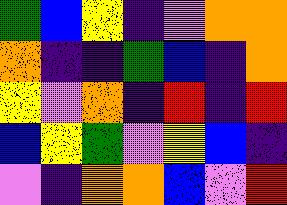[["green", "blue", "yellow", "indigo", "violet", "orange", "orange"], ["orange", "indigo", "indigo", "green", "blue", "indigo", "orange"], ["yellow", "violet", "orange", "indigo", "red", "indigo", "red"], ["blue", "yellow", "green", "violet", "yellow", "blue", "indigo"], ["violet", "indigo", "orange", "orange", "blue", "violet", "red"]]